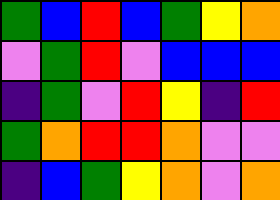[["green", "blue", "red", "blue", "green", "yellow", "orange"], ["violet", "green", "red", "violet", "blue", "blue", "blue"], ["indigo", "green", "violet", "red", "yellow", "indigo", "red"], ["green", "orange", "red", "red", "orange", "violet", "violet"], ["indigo", "blue", "green", "yellow", "orange", "violet", "orange"]]